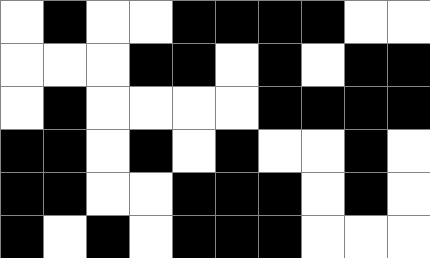[["white", "black", "white", "white", "black", "black", "black", "black", "white", "white"], ["white", "white", "white", "black", "black", "white", "black", "white", "black", "black"], ["white", "black", "white", "white", "white", "white", "black", "black", "black", "black"], ["black", "black", "white", "black", "white", "black", "white", "white", "black", "white"], ["black", "black", "white", "white", "black", "black", "black", "white", "black", "white"], ["black", "white", "black", "white", "black", "black", "black", "white", "white", "white"]]